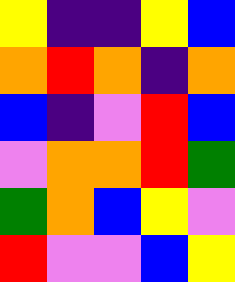[["yellow", "indigo", "indigo", "yellow", "blue"], ["orange", "red", "orange", "indigo", "orange"], ["blue", "indigo", "violet", "red", "blue"], ["violet", "orange", "orange", "red", "green"], ["green", "orange", "blue", "yellow", "violet"], ["red", "violet", "violet", "blue", "yellow"]]